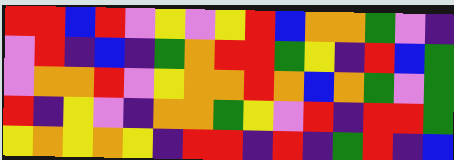[["red", "red", "blue", "red", "violet", "yellow", "violet", "yellow", "red", "blue", "orange", "orange", "green", "violet", "indigo"], ["violet", "red", "indigo", "blue", "indigo", "green", "orange", "red", "red", "green", "yellow", "indigo", "red", "blue", "green"], ["violet", "orange", "orange", "red", "violet", "yellow", "orange", "orange", "red", "orange", "blue", "orange", "green", "violet", "green"], ["red", "indigo", "yellow", "violet", "indigo", "orange", "orange", "green", "yellow", "violet", "red", "indigo", "red", "red", "green"], ["yellow", "orange", "yellow", "orange", "yellow", "indigo", "red", "red", "indigo", "red", "indigo", "green", "red", "indigo", "blue"]]